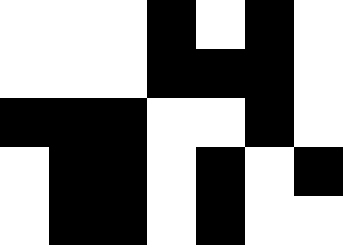[["white", "white", "white", "black", "white", "black", "white"], ["white", "white", "white", "black", "black", "black", "white"], ["black", "black", "black", "white", "white", "black", "white"], ["white", "black", "black", "white", "black", "white", "black"], ["white", "black", "black", "white", "black", "white", "white"]]